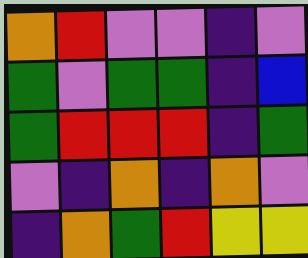[["orange", "red", "violet", "violet", "indigo", "violet"], ["green", "violet", "green", "green", "indigo", "blue"], ["green", "red", "red", "red", "indigo", "green"], ["violet", "indigo", "orange", "indigo", "orange", "violet"], ["indigo", "orange", "green", "red", "yellow", "yellow"]]